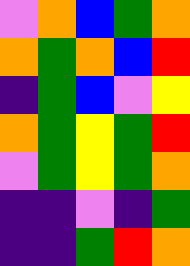[["violet", "orange", "blue", "green", "orange"], ["orange", "green", "orange", "blue", "red"], ["indigo", "green", "blue", "violet", "yellow"], ["orange", "green", "yellow", "green", "red"], ["violet", "green", "yellow", "green", "orange"], ["indigo", "indigo", "violet", "indigo", "green"], ["indigo", "indigo", "green", "red", "orange"]]